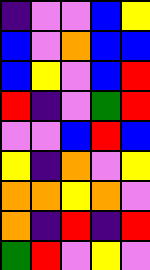[["indigo", "violet", "violet", "blue", "yellow"], ["blue", "violet", "orange", "blue", "blue"], ["blue", "yellow", "violet", "blue", "red"], ["red", "indigo", "violet", "green", "red"], ["violet", "violet", "blue", "red", "blue"], ["yellow", "indigo", "orange", "violet", "yellow"], ["orange", "orange", "yellow", "orange", "violet"], ["orange", "indigo", "red", "indigo", "red"], ["green", "red", "violet", "yellow", "violet"]]